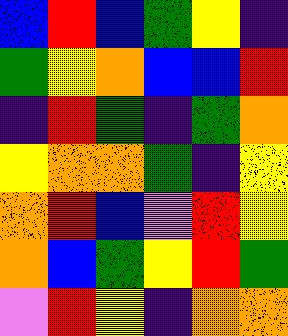[["blue", "red", "blue", "green", "yellow", "indigo"], ["green", "yellow", "orange", "blue", "blue", "red"], ["indigo", "red", "green", "indigo", "green", "orange"], ["yellow", "orange", "orange", "green", "indigo", "yellow"], ["orange", "red", "blue", "violet", "red", "yellow"], ["orange", "blue", "green", "yellow", "red", "green"], ["violet", "red", "yellow", "indigo", "orange", "orange"]]